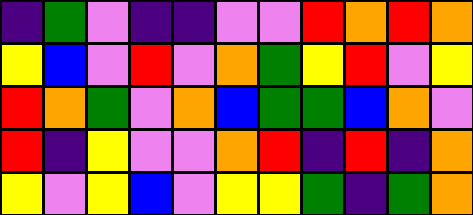[["indigo", "green", "violet", "indigo", "indigo", "violet", "violet", "red", "orange", "red", "orange"], ["yellow", "blue", "violet", "red", "violet", "orange", "green", "yellow", "red", "violet", "yellow"], ["red", "orange", "green", "violet", "orange", "blue", "green", "green", "blue", "orange", "violet"], ["red", "indigo", "yellow", "violet", "violet", "orange", "red", "indigo", "red", "indigo", "orange"], ["yellow", "violet", "yellow", "blue", "violet", "yellow", "yellow", "green", "indigo", "green", "orange"]]